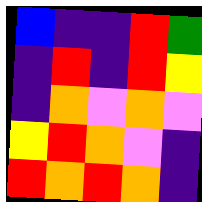[["blue", "indigo", "indigo", "red", "green"], ["indigo", "red", "indigo", "red", "yellow"], ["indigo", "orange", "violet", "orange", "violet"], ["yellow", "red", "orange", "violet", "indigo"], ["red", "orange", "red", "orange", "indigo"]]